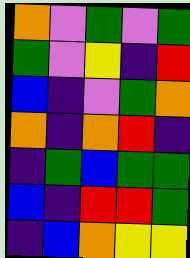[["orange", "violet", "green", "violet", "green"], ["green", "violet", "yellow", "indigo", "red"], ["blue", "indigo", "violet", "green", "orange"], ["orange", "indigo", "orange", "red", "indigo"], ["indigo", "green", "blue", "green", "green"], ["blue", "indigo", "red", "red", "green"], ["indigo", "blue", "orange", "yellow", "yellow"]]